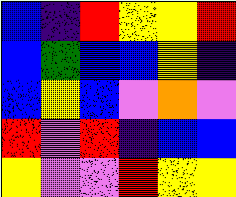[["blue", "indigo", "red", "yellow", "yellow", "red"], ["blue", "green", "blue", "blue", "yellow", "indigo"], ["blue", "yellow", "blue", "violet", "orange", "violet"], ["red", "violet", "red", "indigo", "blue", "blue"], ["yellow", "violet", "violet", "red", "yellow", "yellow"]]